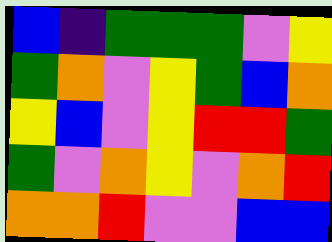[["blue", "indigo", "green", "green", "green", "violet", "yellow"], ["green", "orange", "violet", "yellow", "green", "blue", "orange"], ["yellow", "blue", "violet", "yellow", "red", "red", "green"], ["green", "violet", "orange", "yellow", "violet", "orange", "red"], ["orange", "orange", "red", "violet", "violet", "blue", "blue"]]